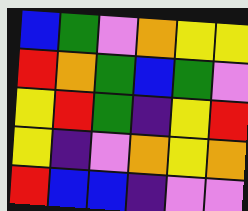[["blue", "green", "violet", "orange", "yellow", "yellow"], ["red", "orange", "green", "blue", "green", "violet"], ["yellow", "red", "green", "indigo", "yellow", "red"], ["yellow", "indigo", "violet", "orange", "yellow", "orange"], ["red", "blue", "blue", "indigo", "violet", "violet"]]